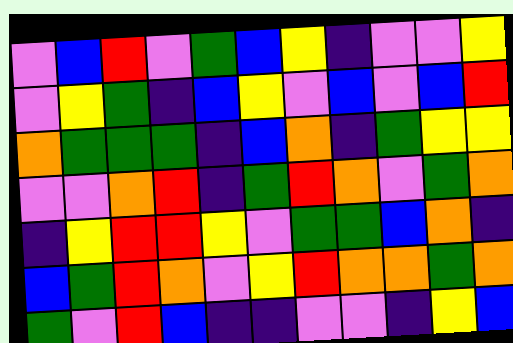[["violet", "blue", "red", "violet", "green", "blue", "yellow", "indigo", "violet", "violet", "yellow"], ["violet", "yellow", "green", "indigo", "blue", "yellow", "violet", "blue", "violet", "blue", "red"], ["orange", "green", "green", "green", "indigo", "blue", "orange", "indigo", "green", "yellow", "yellow"], ["violet", "violet", "orange", "red", "indigo", "green", "red", "orange", "violet", "green", "orange"], ["indigo", "yellow", "red", "red", "yellow", "violet", "green", "green", "blue", "orange", "indigo"], ["blue", "green", "red", "orange", "violet", "yellow", "red", "orange", "orange", "green", "orange"], ["green", "violet", "red", "blue", "indigo", "indigo", "violet", "violet", "indigo", "yellow", "blue"]]